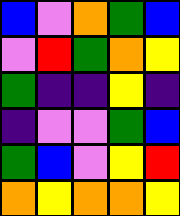[["blue", "violet", "orange", "green", "blue"], ["violet", "red", "green", "orange", "yellow"], ["green", "indigo", "indigo", "yellow", "indigo"], ["indigo", "violet", "violet", "green", "blue"], ["green", "blue", "violet", "yellow", "red"], ["orange", "yellow", "orange", "orange", "yellow"]]